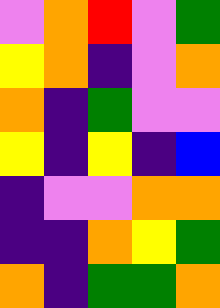[["violet", "orange", "red", "violet", "green"], ["yellow", "orange", "indigo", "violet", "orange"], ["orange", "indigo", "green", "violet", "violet"], ["yellow", "indigo", "yellow", "indigo", "blue"], ["indigo", "violet", "violet", "orange", "orange"], ["indigo", "indigo", "orange", "yellow", "green"], ["orange", "indigo", "green", "green", "orange"]]